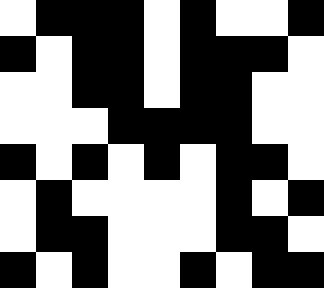[["white", "black", "black", "black", "white", "black", "white", "white", "black"], ["black", "white", "black", "black", "white", "black", "black", "black", "white"], ["white", "white", "black", "black", "white", "black", "black", "white", "white"], ["white", "white", "white", "black", "black", "black", "black", "white", "white"], ["black", "white", "black", "white", "black", "white", "black", "black", "white"], ["white", "black", "white", "white", "white", "white", "black", "white", "black"], ["white", "black", "black", "white", "white", "white", "black", "black", "white"], ["black", "white", "black", "white", "white", "black", "white", "black", "black"]]